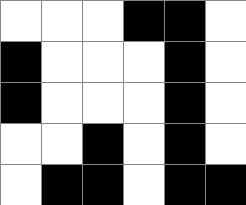[["white", "white", "white", "black", "black", "white"], ["black", "white", "white", "white", "black", "white"], ["black", "white", "white", "white", "black", "white"], ["white", "white", "black", "white", "black", "white"], ["white", "black", "black", "white", "black", "black"]]